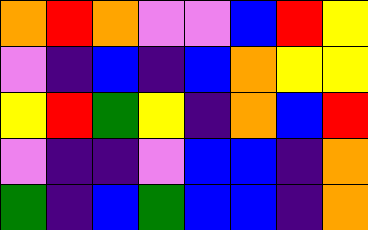[["orange", "red", "orange", "violet", "violet", "blue", "red", "yellow"], ["violet", "indigo", "blue", "indigo", "blue", "orange", "yellow", "yellow"], ["yellow", "red", "green", "yellow", "indigo", "orange", "blue", "red"], ["violet", "indigo", "indigo", "violet", "blue", "blue", "indigo", "orange"], ["green", "indigo", "blue", "green", "blue", "blue", "indigo", "orange"]]